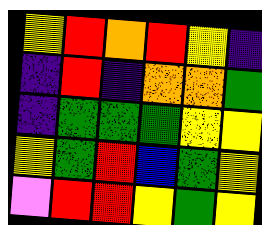[["yellow", "red", "orange", "red", "yellow", "indigo"], ["indigo", "red", "indigo", "orange", "orange", "green"], ["indigo", "green", "green", "green", "yellow", "yellow"], ["yellow", "green", "red", "blue", "green", "yellow"], ["violet", "red", "red", "yellow", "green", "yellow"]]